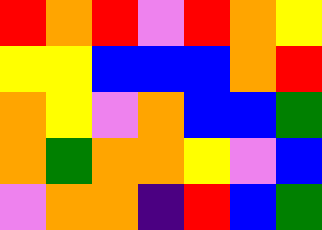[["red", "orange", "red", "violet", "red", "orange", "yellow"], ["yellow", "yellow", "blue", "blue", "blue", "orange", "red"], ["orange", "yellow", "violet", "orange", "blue", "blue", "green"], ["orange", "green", "orange", "orange", "yellow", "violet", "blue"], ["violet", "orange", "orange", "indigo", "red", "blue", "green"]]